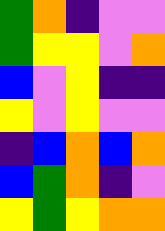[["green", "orange", "indigo", "violet", "violet"], ["green", "yellow", "yellow", "violet", "orange"], ["blue", "violet", "yellow", "indigo", "indigo"], ["yellow", "violet", "yellow", "violet", "violet"], ["indigo", "blue", "orange", "blue", "orange"], ["blue", "green", "orange", "indigo", "violet"], ["yellow", "green", "yellow", "orange", "orange"]]